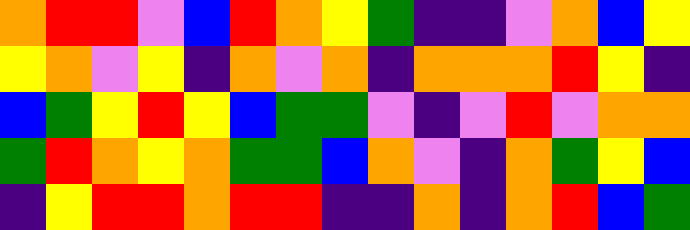[["orange", "red", "red", "violet", "blue", "red", "orange", "yellow", "green", "indigo", "indigo", "violet", "orange", "blue", "yellow"], ["yellow", "orange", "violet", "yellow", "indigo", "orange", "violet", "orange", "indigo", "orange", "orange", "orange", "red", "yellow", "indigo"], ["blue", "green", "yellow", "red", "yellow", "blue", "green", "green", "violet", "indigo", "violet", "red", "violet", "orange", "orange"], ["green", "red", "orange", "yellow", "orange", "green", "green", "blue", "orange", "violet", "indigo", "orange", "green", "yellow", "blue"], ["indigo", "yellow", "red", "red", "orange", "red", "red", "indigo", "indigo", "orange", "indigo", "orange", "red", "blue", "green"]]